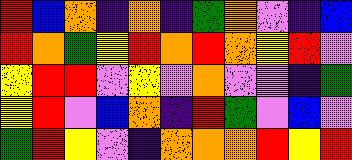[["red", "blue", "orange", "indigo", "orange", "indigo", "green", "orange", "violet", "indigo", "blue"], ["red", "orange", "green", "yellow", "red", "orange", "red", "orange", "yellow", "red", "violet"], ["yellow", "red", "red", "violet", "yellow", "violet", "orange", "violet", "violet", "indigo", "green"], ["yellow", "red", "violet", "blue", "orange", "indigo", "red", "green", "violet", "blue", "violet"], ["green", "red", "yellow", "violet", "indigo", "orange", "orange", "orange", "red", "yellow", "red"]]